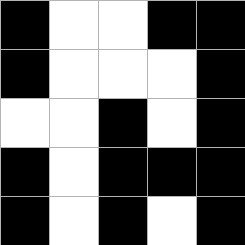[["black", "white", "white", "black", "black"], ["black", "white", "white", "white", "black"], ["white", "white", "black", "white", "black"], ["black", "white", "black", "black", "black"], ["black", "white", "black", "white", "black"]]